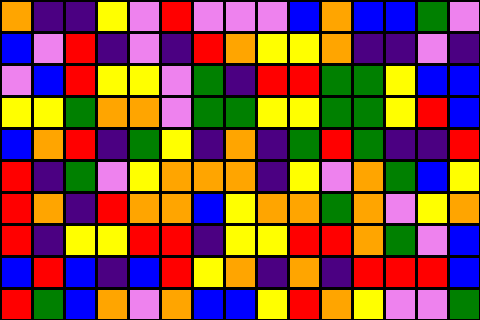[["orange", "indigo", "indigo", "yellow", "violet", "red", "violet", "violet", "violet", "blue", "orange", "blue", "blue", "green", "violet"], ["blue", "violet", "red", "indigo", "violet", "indigo", "red", "orange", "yellow", "yellow", "orange", "indigo", "indigo", "violet", "indigo"], ["violet", "blue", "red", "yellow", "yellow", "violet", "green", "indigo", "red", "red", "green", "green", "yellow", "blue", "blue"], ["yellow", "yellow", "green", "orange", "orange", "violet", "green", "green", "yellow", "yellow", "green", "green", "yellow", "red", "blue"], ["blue", "orange", "red", "indigo", "green", "yellow", "indigo", "orange", "indigo", "green", "red", "green", "indigo", "indigo", "red"], ["red", "indigo", "green", "violet", "yellow", "orange", "orange", "orange", "indigo", "yellow", "violet", "orange", "green", "blue", "yellow"], ["red", "orange", "indigo", "red", "orange", "orange", "blue", "yellow", "orange", "orange", "green", "orange", "violet", "yellow", "orange"], ["red", "indigo", "yellow", "yellow", "red", "red", "indigo", "yellow", "yellow", "red", "red", "orange", "green", "violet", "blue"], ["blue", "red", "blue", "indigo", "blue", "red", "yellow", "orange", "indigo", "orange", "indigo", "red", "red", "red", "blue"], ["red", "green", "blue", "orange", "violet", "orange", "blue", "blue", "yellow", "red", "orange", "yellow", "violet", "violet", "green"]]